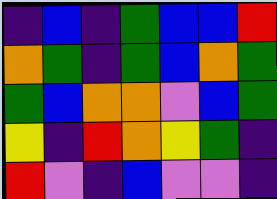[["indigo", "blue", "indigo", "green", "blue", "blue", "red"], ["orange", "green", "indigo", "green", "blue", "orange", "green"], ["green", "blue", "orange", "orange", "violet", "blue", "green"], ["yellow", "indigo", "red", "orange", "yellow", "green", "indigo"], ["red", "violet", "indigo", "blue", "violet", "violet", "indigo"]]